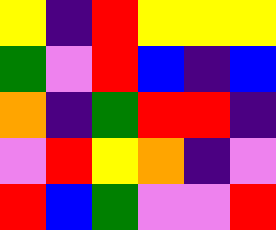[["yellow", "indigo", "red", "yellow", "yellow", "yellow"], ["green", "violet", "red", "blue", "indigo", "blue"], ["orange", "indigo", "green", "red", "red", "indigo"], ["violet", "red", "yellow", "orange", "indigo", "violet"], ["red", "blue", "green", "violet", "violet", "red"]]